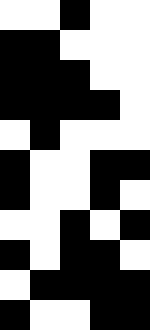[["white", "white", "black", "white", "white"], ["black", "black", "white", "white", "white"], ["black", "black", "black", "white", "white"], ["black", "black", "black", "black", "white"], ["white", "black", "white", "white", "white"], ["black", "white", "white", "black", "black"], ["black", "white", "white", "black", "white"], ["white", "white", "black", "white", "black"], ["black", "white", "black", "black", "white"], ["white", "black", "black", "black", "black"], ["black", "white", "white", "black", "black"]]